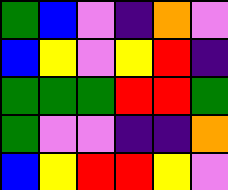[["green", "blue", "violet", "indigo", "orange", "violet"], ["blue", "yellow", "violet", "yellow", "red", "indigo"], ["green", "green", "green", "red", "red", "green"], ["green", "violet", "violet", "indigo", "indigo", "orange"], ["blue", "yellow", "red", "red", "yellow", "violet"]]